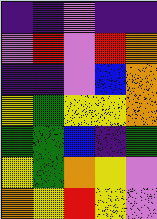[["indigo", "indigo", "violet", "indigo", "indigo"], ["violet", "red", "violet", "red", "orange"], ["indigo", "indigo", "violet", "blue", "orange"], ["yellow", "green", "yellow", "yellow", "orange"], ["green", "green", "blue", "indigo", "green"], ["yellow", "green", "orange", "yellow", "violet"], ["orange", "yellow", "red", "yellow", "violet"]]